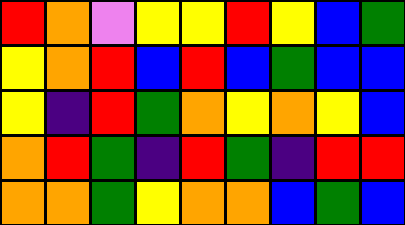[["red", "orange", "violet", "yellow", "yellow", "red", "yellow", "blue", "green"], ["yellow", "orange", "red", "blue", "red", "blue", "green", "blue", "blue"], ["yellow", "indigo", "red", "green", "orange", "yellow", "orange", "yellow", "blue"], ["orange", "red", "green", "indigo", "red", "green", "indigo", "red", "red"], ["orange", "orange", "green", "yellow", "orange", "orange", "blue", "green", "blue"]]